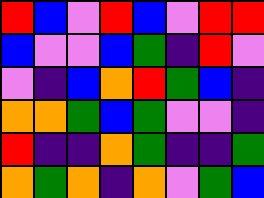[["red", "blue", "violet", "red", "blue", "violet", "red", "red"], ["blue", "violet", "violet", "blue", "green", "indigo", "red", "violet"], ["violet", "indigo", "blue", "orange", "red", "green", "blue", "indigo"], ["orange", "orange", "green", "blue", "green", "violet", "violet", "indigo"], ["red", "indigo", "indigo", "orange", "green", "indigo", "indigo", "green"], ["orange", "green", "orange", "indigo", "orange", "violet", "green", "blue"]]